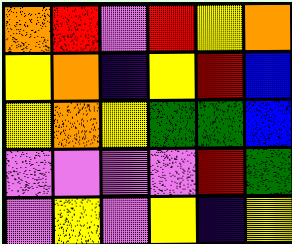[["orange", "red", "violet", "red", "yellow", "orange"], ["yellow", "orange", "indigo", "yellow", "red", "blue"], ["yellow", "orange", "yellow", "green", "green", "blue"], ["violet", "violet", "violet", "violet", "red", "green"], ["violet", "yellow", "violet", "yellow", "indigo", "yellow"]]